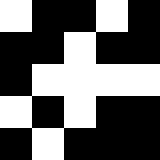[["white", "black", "black", "white", "black"], ["black", "black", "white", "black", "black"], ["black", "white", "white", "white", "white"], ["white", "black", "white", "black", "black"], ["black", "white", "black", "black", "black"]]